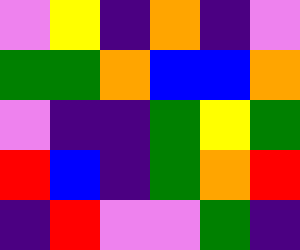[["violet", "yellow", "indigo", "orange", "indigo", "violet"], ["green", "green", "orange", "blue", "blue", "orange"], ["violet", "indigo", "indigo", "green", "yellow", "green"], ["red", "blue", "indigo", "green", "orange", "red"], ["indigo", "red", "violet", "violet", "green", "indigo"]]